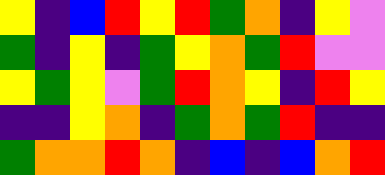[["yellow", "indigo", "blue", "red", "yellow", "red", "green", "orange", "indigo", "yellow", "violet"], ["green", "indigo", "yellow", "indigo", "green", "yellow", "orange", "green", "red", "violet", "violet"], ["yellow", "green", "yellow", "violet", "green", "red", "orange", "yellow", "indigo", "red", "yellow"], ["indigo", "indigo", "yellow", "orange", "indigo", "green", "orange", "green", "red", "indigo", "indigo"], ["green", "orange", "orange", "red", "orange", "indigo", "blue", "indigo", "blue", "orange", "red"]]